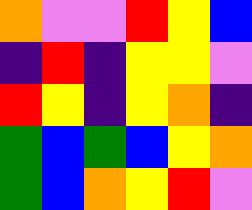[["orange", "violet", "violet", "red", "yellow", "blue"], ["indigo", "red", "indigo", "yellow", "yellow", "violet"], ["red", "yellow", "indigo", "yellow", "orange", "indigo"], ["green", "blue", "green", "blue", "yellow", "orange"], ["green", "blue", "orange", "yellow", "red", "violet"]]